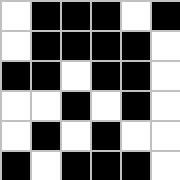[["white", "black", "black", "black", "white", "black"], ["white", "black", "black", "black", "black", "white"], ["black", "black", "white", "black", "black", "white"], ["white", "white", "black", "white", "black", "white"], ["white", "black", "white", "black", "white", "white"], ["black", "white", "black", "black", "black", "white"]]